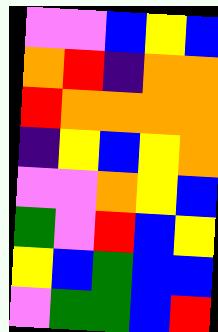[["violet", "violet", "blue", "yellow", "blue"], ["orange", "red", "indigo", "orange", "orange"], ["red", "orange", "orange", "orange", "orange"], ["indigo", "yellow", "blue", "yellow", "orange"], ["violet", "violet", "orange", "yellow", "blue"], ["green", "violet", "red", "blue", "yellow"], ["yellow", "blue", "green", "blue", "blue"], ["violet", "green", "green", "blue", "red"]]